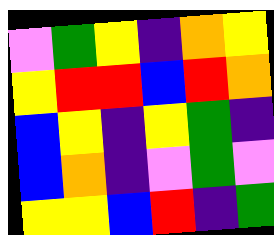[["violet", "green", "yellow", "indigo", "orange", "yellow"], ["yellow", "red", "red", "blue", "red", "orange"], ["blue", "yellow", "indigo", "yellow", "green", "indigo"], ["blue", "orange", "indigo", "violet", "green", "violet"], ["yellow", "yellow", "blue", "red", "indigo", "green"]]